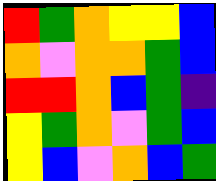[["red", "green", "orange", "yellow", "yellow", "blue"], ["orange", "violet", "orange", "orange", "green", "blue"], ["red", "red", "orange", "blue", "green", "indigo"], ["yellow", "green", "orange", "violet", "green", "blue"], ["yellow", "blue", "violet", "orange", "blue", "green"]]